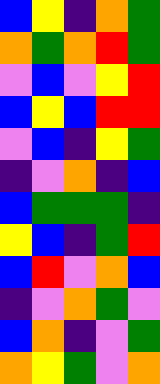[["blue", "yellow", "indigo", "orange", "green"], ["orange", "green", "orange", "red", "green"], ["violet", "blue", "violet", "yellow", "red"], ["blue", "yellow", "blue", "red", "red"], ["violet", "blue", "indigo", "yellow", "green"], ["indigo", "violet", "orange", "indigo", "blue"], ["blue", "green", "green", "green", "indigo"], ["yellow", "blue", "indigo", "green", "red"], ["blue", "red", "violet", "orange", "blue"], ["indigo", "violet", "orange", "green", "violet"], ["blue", "orange", "indigo", "violet", "green"], ["orange", "yellow", "green", "violet", "orange"]]